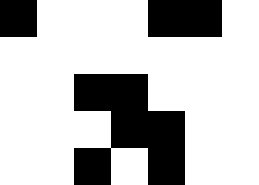[["black", "white", "white", "white", "black", "black", "white"], ["white", "white", "white", "white", "white", "white", "white"], ["white", "white", "black", "black", "white", "white", "white"], ["white", "white", "white", "black", "black", "white", "white"], ["white", "white", "black", "white", "black", "white", "white"]]